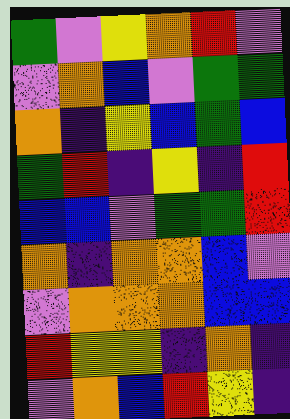[["green", "violet", "yellow", "orange", "red", "violet"], ["violet", "orange", "blue", "violet", "green", "green"], ["orange", "indigo", "yellow", "blue", "green", "blue"], ["green", "red", "indigo", "yellow", "indigo", "red"], ["blue", "blue", "violet", "green", "green", "red"], ["orange", "indigo", "orange", "orange", "blue", "violet"], ["violet", "orange", "orange", "orange", "blue", "blue"], ["red", "yellow", "yellow", "indigo", "orange", "indigo"], ["violet", "orange", "blue", "red", "yellow", "indigo"]]